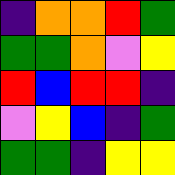[["indigo", "orange", "orange", "red", "green"], ["green", "green", "orange", "violet", "yellow"], ["red", "blue", "red", "red", "indigo"], ["violet", "yellow", "blue", "indigo", "green"], ["green", "green", "indigo", "yellow", "yellow"]]